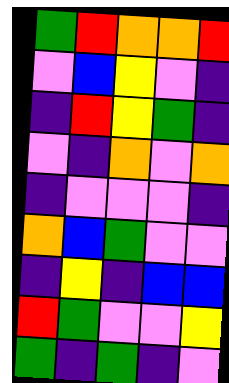[["green", "red", "orange", "orange", "red"], ["violet", "blue", "yellow", "violet", "indigo"], ["indigo", "red", "yellow", "green", "indigo"], ["violet", "indigo", "orange", "violet", "orange"], ["indigo", "violet", "violet", "violet", "indigo"], ["orange", "blue", "green", "violet", "violet"], ["indigo", "yellow", "indigo", "blue", "blue"], ["red", "green", "violet", "violet", "yellow"], ["green", "indigo", "green", "indigo", "violet"]]